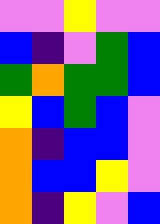[["violet", "violet", "yellow", "violet", "violet"], ["blue", "indigo", "violet", "green", "blue"], ["green", "orange", "green", "green", "blue"], ["yellow", "blue", "green", "blue", "violet"], ["orange", "indigo", "blue", "blue", "violet"], ["orange", "blue", "blue", "yellow", "violet"], ["orange", "indigo", "yellow", "violet", "blue"]]